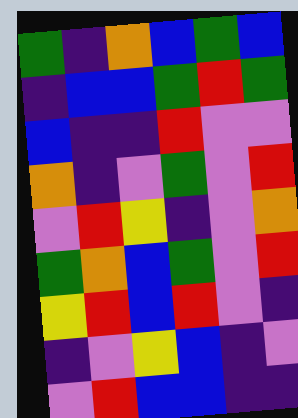[["green", "indigo", "orange", "blue", "green", "blue"], ["indigo", "blue", "blue", "green", "red", "green"], ["blue", "indigo", "indigo", "red", "violet", "violet"], ["orange", "indigo", "violet", "green", "violet", "red"], ["violet", "red", "yellow", "indigo", "violet", "orange"], ["green", "orange", "blue", "green", "violet", "red"], ["yellow", "red", "blue", "red", "violet", "indigo"], ["indigo", "violet", "yellow", "blue", "indigo", "violet"], ["violet", "red", "blue", "blue", "indigo", "indigo"]]